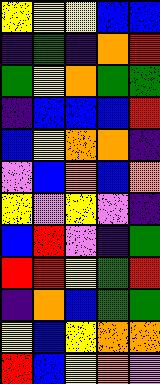[["yellow", "yellow", "yellow", "blue", "blue"], ["indigo", "green", "indigo", "orange", "red"], ["green", "yellow", "orange", "green", "green"], ["indigo", "blue", "blue", "blue", "red"], ["blue", "yellow", "orange", "orange", "indigo"], ["violet", "blue", "orange", "blue", "orange"], ["yellow", "violet", "yellow", "violet", "indigo"], ["blue", "red", "violet", "indigo", "green"], ["red", "red", "yellow", "green", "red"], ["indigo", "orange", "blue", "green", "green"], ["yellow", "blue", "yellow", "orange", "orange"], ["red", "blue", "yellow", "orange", "violet"]]